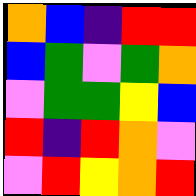[["orange", "blue", "indigo", "red", "red"], ["blue", "green", "violet", "green", "orange"], ["violet", "green", "green", "yellow", "blue"], ["red", "indigo", "red", "orange", "violet"], ["violet", "red", "yellow", "orange", "red"]]